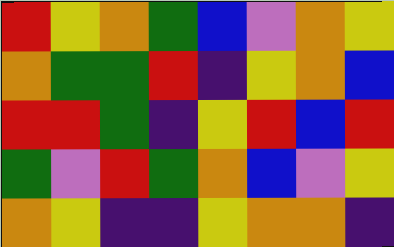[["red", "yellow", "orange", "green", "blue", "violet", "orange", "yellow"], ["orange", "green", "green", "red", "indigo", "yellow", "orange", "blue"], ["red", "red", "green", "indigo", "yellow", "red", "blue", "red"], ["green", "violet", "red", "green", "orange", "blue", "violet", "yellow"], ["orange", "yellow", "indigo", "indigo", "yellow", "orange", "orange", "indigo"]]